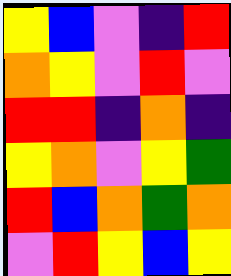[["yellow", "blue", "violet", "indigo", "red"], ["orange", "yellow", "violet", "red", "violet"], ["red", "red", "indigo", "orange", "indigo"], ["yellow", "orange", "violet", "yellow", "green"], ["red", "blue", "orange", "green", "orange"], ["violet", "red", "yellow", "blue", "yellow"]]